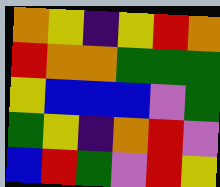[["orange", "yellow", "indigo", "yellow", "red", "orange"], ["red", "orange", "orange", "green", "green", "green"], ["yellow", "blue", "blue", "blue", "violet", "green"], ["green", "yellow", "indigo", "orange", "red", "violet"], ["blue", "red", "green", "violet", "red", "yellow"]]